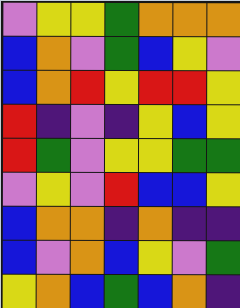[["violet", "yellow", "yellow", "green", "orange", "orange", "orange"], ["blue", "orange", "violet", "green", "blue", "yellow", "violet"], ["blue", "orange", "red", "yellow", "red", "red", "yellow"], ["red", "indigo", "violet", "indigo", "yellow", "blue", "yellow"], ["red", "green", "violet", "yellow", "yellow", "green", "green"], ["violet", "yellow", "violet", "red", "blue", "blue", "yellow"], ["blue", "orange", "orange", "indigo", "orange", "indigo", "indigo"], ["blue", "violet", "orange", "blue", "yellow", "violet", "green"], ["yellow", "orange", "blue", "green", "blue", "orange", "indigo"]]